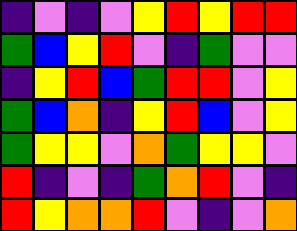[["indigo", "violet", "indigo", "violet", "yellow", "red", "yellow", "red", "red"], ["green", "blue", "yellow", "red", "violet", "indigo", "green", "violet", "violet"], ["indigo", "yellow", "red", "blue", "green", "red", "red", "violet", "yellow"], ["green", "blue", "orange", "indigo", "yellow", "red", "blue", "violet", "yellow"], ["green", "yellow", "yellow", "violet", "orange", "green", "yellow", "yellow", "violet"], ["red", "indigo", "violet", "indigo", "green", "orange", "red", "violet", "indigo"], ["red", "yellow", "orange", "orange", "red", "violet", "indigo", "violet", "orange"]]